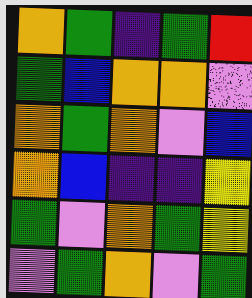[["orange", "green", "indigo", "green", "red"], ["green", "blue", "orange", "orange", "violet"], ["orange", "green", "orange", "violet", "blue"], ["orange", "blue", "indigo", "indigo", "yellow"], ["green", "violet", "orange", "green", "yellow"], ["violet", "green", "orange", "violet", "green"]]